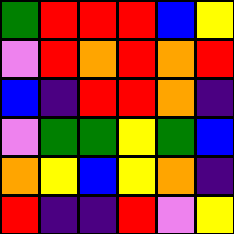[["green", "red", "red", "red", "blue", "yellow"], ["violet", "red", "orange", "red", "orange", "red"], ["blue", "indigo", "red", "red", "orange", "indigo"], ["violet", "green", "green", "yellow", "green", "blue"], ["orange", "yellow", "blue", "yellow", "orange", "indigo"], ["red", "indigo", "indigo", "red", "violet", "yellow"]]